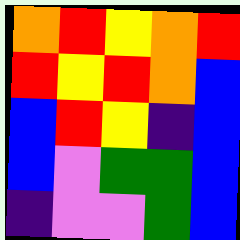[["orange", "red", "yellow", "orange", "red"], ["red", "yellow", "red", "orange", "blue"], ["blue", "red", "yellow", "indigo", "blue"], ["blue", "violet", "green", "green", "blue"], ["indigo", "violet", "violet", "green", "blue"]]